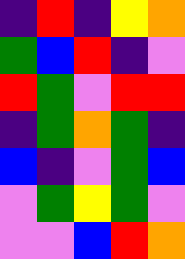[["indigo", "red", "indigo", "yellow", "orange"], ["green", "blue", "red", "indigo", "violet"], ["red", "green", "violet", "red", "red"], ["indigo", "green", "orange", "green", "indigo"], ["blue", "indigo", "violet", "green", "blue"], ["violet", "green", "yellow", "green", "violet"], ["violet", "violet", "blue", "red", "orange"]]